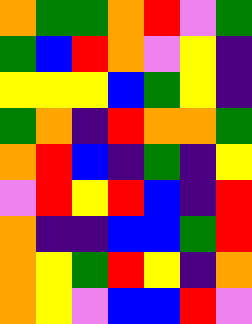[["orange", "green", "green", "orange", "red", "violet", "green"], ["green", "blue", "red", "orange", "violet", "yellow", "indigo"], ["yellow", "yellow", "yellow", "blue", "green", "yellow", "indigo"], ["green", "orange", "indigo", "red", "orange", "orange", "green"], ["orange", "red", "blue", "indigo", "green", "indigo", "yellow"], ["violet", "red", "yellow", "red", "blue", "indigo", "red"], ["orange", "indigo", "indigo", "blue", "blue", "green", "red"], ["orange", "yellow", "green", "red", "yellow", "indigo", "orange"], ["orange", "yellow", "violet", "blue", "blue", "red", "violet"]]